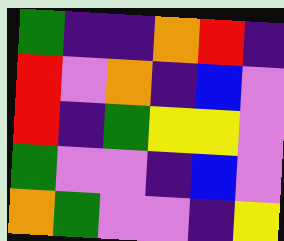[["green", "indigo", "indigo", "orange", "red", "indigo"], ["red", "violet", "orange", "indigo", "blue", "violet"], ["red", "indigo", "green", "yellow", "yellow", "violet"], ["green", "violet", "violet", "indigo", "blue", "violet"], ["orange", "green", "violet", "violet", "indigo", "yellow"]]